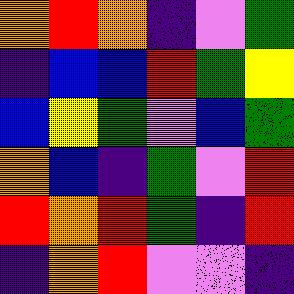[["orange", "red", "orange", "indigo", "violet", "green"], ["indigo", "blue", "blue", "red", "green", "yellow"], ["blue", "yellow", "green", "violet", "blue", "green"], ["orange", "blue", "indigo", "green", "violet", "red"], ["red", "orange", "red", "green", "indigo", "red"], ["indigo", "orange", "red", "violet", "violet", "indigo"]]